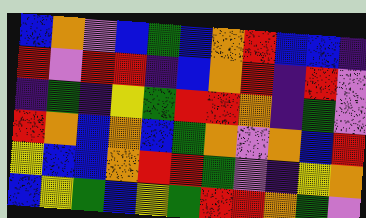[["blue", "orange", "violet", "blue", "green", "blue", "orange", "red", "blue", "blue", "indigo"], ["red", "violet", "red", "red", "indigo", "blue", "orange", "red", "indigo", "red", "violet"], ["indigo", "green", "indigo", "yellow", "green", "red", "red", "orange", "indigo", "green", "violet"], ["red", "orange", "blue", "orange", "blue", "green", "orange", "violet", "orange", "blue", "red"], ["yellow", "blue", "blue", "orange", "red", "red", "green", "violet", "indigo", "yellow", "orange"], ["blue", "yellow", "green", "blue", "yellow", "green", "red", "red", "orange", "green", "violet"]]